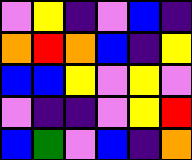[["violet", "yellow", "indigo", "violet", "blue", "indigo"], ["orange", "red", "orange", "blue", "indigo", "yellow"], ["blue", "blue", "yellow", "violet", "yellow", "violet"], ["violet", "indigo", "indigo", "violet", "yellow", "red"], ["blue", "green", "violet", "blue", "indigo", "orange"]]